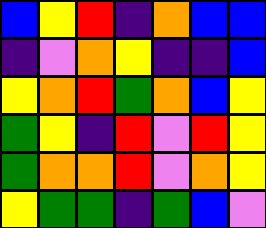[["blue", "yellow", "red", "indigo", "orange", "blue", "blue"], ["indigo", "violet", "orange", "yellow", "indigo", "indigo", "blue"], ["yellow", "orange", "red", "green", "orange", "blue", "yellow"], ["green", "yellow", "indigo", "red", "violet", "red", "yellow"], ["green", "orange", "orange", "red", "violet", "orange", "yellow"], ["yellow", "green", "green", "indigo", "green", "blue", "violet"]]